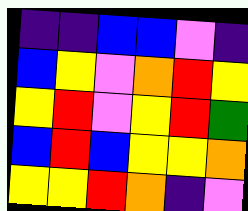[["indigo", "indigo", "blue", "blue", "violet", "indigo"], ["blue", "yellow", "violet", "orange", "red", "yellow"], ["yellow", "red", "violet", "yellow", "red", "green"], ["blue", "red", "blue", "yellow", "yellow", "orange"], ["yellow", "yellow", "red", "orange", "indigo", "violet"]]